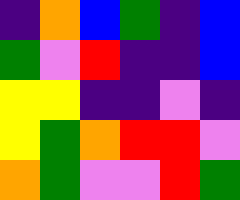[["indigo", "orange", "blue", "green", "indigo", "blue"], ["green", "violet", "red", "indigo", "indigo", "blue"], ["yellow", "yellow", "indigo", "indigo", "violet", "indigo"], ["yellow", "green", "orange", "red", "red", "violet"], ["orange", "green", "violet", "violet", "red", "green"]]